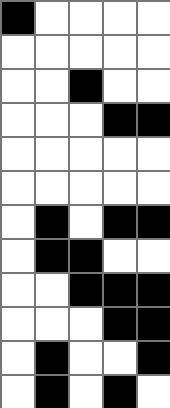[["black", "white", "white", "white", "white"], ["white", "white", "white", "white", "white"], ["white", "white", "black", "white", "white"], ["white", "white", "white", "black", "black"], ["white", "white", "white", "white", "white"], ["white", "white", "white", "white", "white"], ["white", "black", "white", "black", "black"], ["white", "black", "black", "white", "white"], ["white", "white", "black", "black", "black"], ["white", "white", "white", "black", "black"], ["white", "black", "white", "white", "black"], ["white", "black", "white", "black", "white"]]